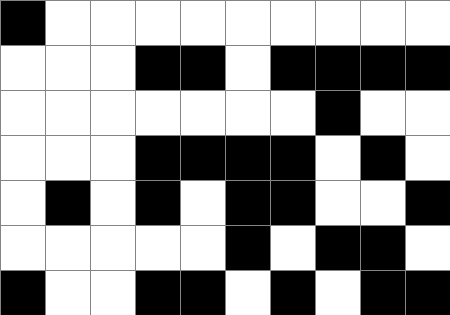[["black", "white", "white", "white", "white", "white", "white", "white", "white", "white"], ["white", "white", "white", "black", "black", "white", "black", "black", "black", "black"], ["white", "white", "white", "white", "white", "white", "white", "black", "white", "white"], ["white", "white", "white", "black", "black", "black", "black", "white", "black", "white"], ["white", "black", "white", "black", "white", "black", "black", "white", "white", "black"], ["white", "white", "white", "white", "white", "black", "white", "black", "black", "white"], ["black", "white", "white", "black", "black", "white", "black", "white", "black", "black"]]